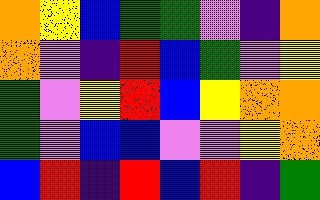[["orange", "yellow", "blue", "green", "green", "violet", "indigo", "orange"], ["orange", "violet", "indigo", "red", "blue", "green", "violet", "yellow"], ["green", "violet", "yellow", "red", "blue", "yellow", "orange", "orange"], ["green", "violet", "blue", "blue", "violet", "violet", "yellow", "orange"], ["blue", "red", "indigo", "red", "blue", "red", "indigo", "green"]]